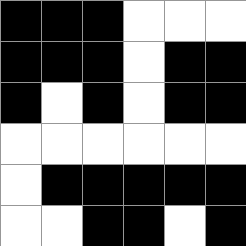[["black", "black", "black", "white", "white", "white"], ["black", "black", "black", "white", "black", "black"], ["black", "white", "black", "white", "black", "black"], ["white", "white", "white", "white", "white", "white"], ["white", "black", "black", "black", "black", "black"], ["white", "white", "black", "black", "white", "black"]]